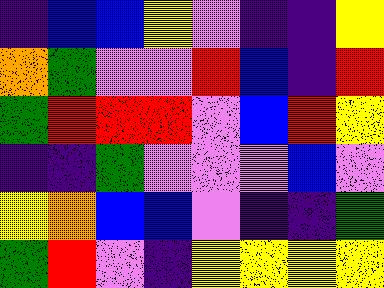[["indigo", "blue", "blue", "yellow", "violet", "indigo", "indigo", "yellow"], ["orange", "green", "violet", "violet", "red", "blue", "indigo", "red"], ["green", "red", "red", "red", "violet", "blue", "red", "yellow"], ["indigo", "indigo", "green", "violet", "violet", "violet", "blue", "violet"], ["yellow", "orange", "blue", "blue", "violet", "indigo", "indigo", "green"], ["green", "red", "violet", "indigo", "yellow", "yellow", "yellow", "yellow"]]